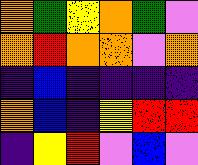[["orange", "green", "yellow", "orange", "green", "violet"], ["orange", "red", "orange", "orange", "violet", "orange"], ["indigo", "blue", "indigo", "indigo", "indigo", "indigo"], ["orange", "blue", "indigo", "yellow", "red", "red"], ["indigo", "yellow", "red", "violet", "blue", "violet"]]